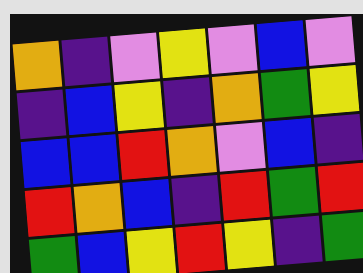[["orange", "indigo", "violet", "yellow", "violet", "blue", "violet"], ["indigo", "blue", "yellow", "indigo", "orange", "green", "yellow"], ["blue", "blue", "red", "orange", "violet", "blue", "indigo"], ["red", "orange", "blue", "indigo", "red", "green", "red"], ["green", "blue", "yellow", "red", "yellow", "indigo", "green"]]